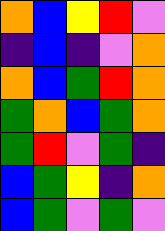[["orange", "blue", "yellow", "red", "violet"], ["indigo", "blue", "indigo", "violet", "orange"], ["orange", "blue", "green", "red", "orange"], ["green", "orange", "blue", "green", "orange"], ["green", "red", "violet", "green", "indigo"], ["blue", "green", "yellow", "indigo", "orange"], ["blue", "green", "violet", "green", "violet"]]